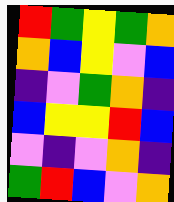[["red", "green", "yellow", "green", "orange"], ["orange", "blue", "yellow", "violet", "blue"], ["indigo", "violet", "green", "orange", "indigo"], ["blue", "yellow", "yellow", "red", "blue"], ["violet", "indigo", "violet", "orange", "indigo"], ["green", "red", "blue", "violet", "orange"]]